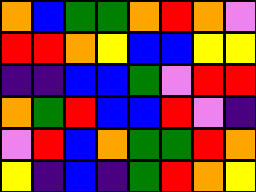[["orange", "blue", "green", "green", "orange", "red", "orange", "violet"], ["red", "red", "orange", "yellow", "blue", "blue", "yellow", "yellow"], ["indigo", "indigo", "blue", "blue", "green", "violet", "red", "red"], ["orange", "green", "red", "blue", "blue", "red", "violet", "indigo"], ["violet", "red", "blue", "orange", "green", "green", "red", "orange"], ["yellow", "indigo", "blue", "indigo", "green", "red", "orange", "yellow"]]